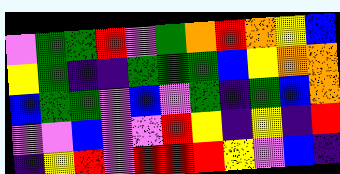[["violet", "green", "green", "red", "violet", "green", "orange", "red", "orange", "yellow", "blue"], ["yellow", "green", "indigo", "indigo", "green", "green", "green", "blue", "yellow", "orange", "orange"], ["blue", "green", "green", "violet", "blue", "violet", "green", "indigo", "green", "blue", "orange"], ["violet", "violet", "blue", "violet", "violet", "red", "yellow", "indigo", "yellow", "indigo", "red"], ["indigo", "yellow", "red", "violet", "red", "red", "red", "yellow", "violet", "blue", "indigo"]]